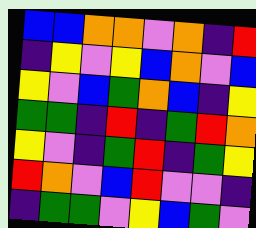[["blue", "blue", "orange", "orange", "violet", "orange", "indigo", "red"], ["indigo", "yellow", "violet", "yellow", "blue", "orange", "violet", "blue"], ["yellow", "violet", "blue", "green", "orange", "blue", "indigo", "yellow"], ["green", "green", "indigo", "red", "indigo", "green", "red", "orange"], ["yellow", "violet", "indigo", "green", "red", "indigo", "green", "yellow"], ["red", "orange", "violet", "blue", "red", "violet", "violet", "indigo"], ["indigo", "green", "green", "violet", "yellow", "blue", "green", "violet"]]